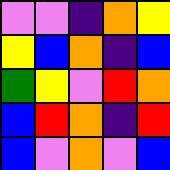[["violet", "violet", "indigo", "orange", "yellow"], ["yellow", "blue", "orange", "indigo", "blue"], ["green", "yellow", "violet", "red", "orange"], ["blue", "red", "orange", "indigo", "red"], ["blue", "violet", "orange", "violet", "blue"]]